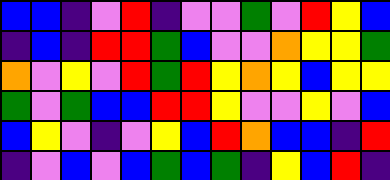[["blue", "blue", "indigo", "violet", "red", "indigo", "violet", "violet", "green", "violet", "red", "yellow", "blue"], ["indigo", "blue", "indigo", "red", "red", "green", "blue", "violet", "violet", "orange", "yellow", "yellow", "green"], ["orange", "violet", "yellow", "violet", "red", "green", "red", "yellow", "orange", "yellow", "blue", "yellow", "yellow"], ["green", "violet", "green", "blue", "blue", "red", "red", "yellow", "violet", "violet", "yellow", "violet", "blue"], ["blue", "yellow", "violet", "indigo", "violet", "yellow", "blue", "red", "orange", "blue", "blue", "indigo", "red"], ["indigo", "violet", "blue", "violet", "blue", "green", "blue", "green", "indigo", "yellow", "blue", "red", "indigo"]]